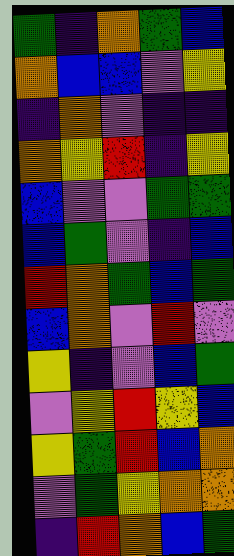[["green", "indigo", "orange", "green", "blue"], ["orange", "blue", "blue", "violet", "yellow"], ["indigo", "orange", "violet", "indigo", "indigo"], ["orange", "yellow", "red", "indigo", "yellow"], ["blue", "violet", "violet", "green", "green"], ["blue", "green", "violet", "indigo", "blue"], ["red", "orange", "green", "blue", "green"], ["blue", "orange", "violet", "red", "violet"], ["yellow", "indigo", "violet", "blue", "green"], ["violet", "yellow", "red", "yellow", "blue"], ["yellow", "green", "red", "blue", "orange"], ["violet", "green", "yellow", "orange", "orange"], ["indigo", "red", "orange", "blue", "green"]]